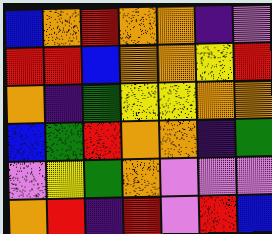[["blue", "orange", "red", "orange", "orange", "indigo", "violet"], ["red", "red", "blue", "orange", "orange", "yellow", "red"], ["orange", "indigo", "green", "yellow", "yellow", "orange", "orange"], ["blue", "green", "red", "orange", "orange", "indigo", "green"], ["violet", "yellow", "green", "orange", "violet", "violet", "violet"], ["orange", "red", "indigo", "red", "violet", "red", "blue"]]